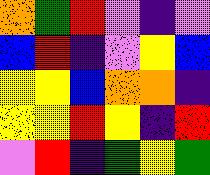[["orange", "green", "red", "violet", "indigo", "violet"], ["blue", "red", "indigo", "violet", "yellow", "blue"], ["yellow", "yellow", "blue", "orange", "orange", "indigo"], ["yellow", "yellow", "red", "yellow", "indigo", "red"], ["violet", "red", "indigo", "green", "yellow", "green"]]